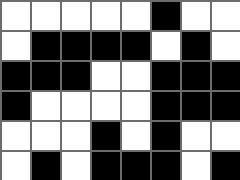[["white", "white", "white", "white", "white", "black", "white", "white"], ["white", "black", "black", "black", "black", "white", "black", "white"], ["black", "black", "black", "white", "white", "black", "black", "black"], ["black", "white", "white", "white", "white", "black", "black", "black"], ["white", "white", "white", "black", "white", "black", "white", "white"], ["white", "black", "white", "black", "black", "black", "white", "black"]]